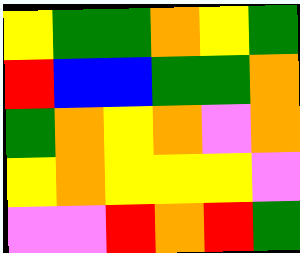[["yellow", "green", "green", "orange", "yellow", "green"], ["red", "blue", "blue", "green", "green", "orange"], ["green", "orange", "yellow", "orange", "violet", "orange"], ["yellow", "orange", "yellow", "yellow", "yellow", "violet"], ["violet", "violet", "red", "orange", "red", "green"]]